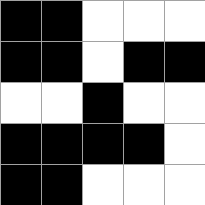[["black", "black", "white", "white", "white"], ["black", "black", "white", "black", "black"], ["white", "white", "black", "white", "white"], ["black", "black", "black", "black", "white"], ["black", "black", "white", "white", "white"]]